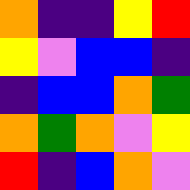[["orange", "indigo", "indigo", "yellow", "red"], ["yellow", "violet", "blue", "blue", "indigo"], ["indigo", "blue", "blue", "orange", "green"], ["orange", "green", "orange", "violet", "yellow"], ["red", "indigo", "blue", "orange", "violet"]]